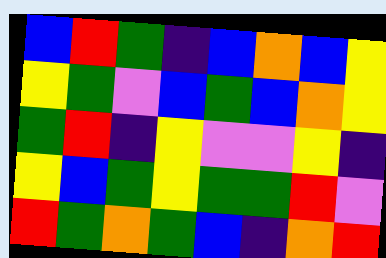[["blue", "red", "green", "indigo", "blue", "orange", "blue", "yellow"], ["yellow", "green", "violet", "blue", "green", "blue", "orange", "yellow"], ["green", "red", "indigo", "yellow", "violet", "violet", "yellow", "indigo"], ["yellow", "blue", "green", "yellow", "green", "green", "red", "violet"], ["red", "green", "orange", "green", "blue", "indigo", "orange", "red"]]